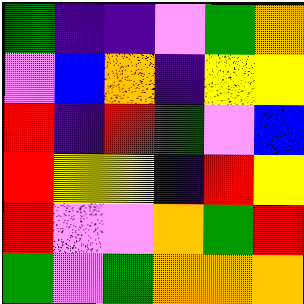[["green", "indigo", "indigo", "violet", "green", "orange"], ["violet", "blue", "orange", "indigo", "yellow", "yellow"], ["red", "indigo", "red", "green", "violet", "blue"], ["red", "yellow", "yellow", "indigo", "red", "yellow"], ["red", "violet", "violet", "orange", "green", "red"], ["green", "violet", "green", "orange", "orange", "orange"]]